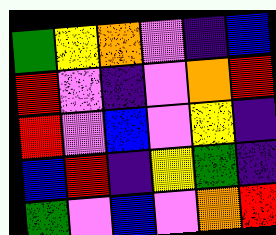[["green", "yellow", "orange", "violet", "indigo", "blue"], ["red", "violet", "indigo", "violet", "orange", "red"], ["red", "violet", "blue", "violet", "yellow", "indigo"], ["blue", "red", "indigo", "yellow", "green", "indigo"], ["green", "violet", "blue", "violet", "orange", "red"]]